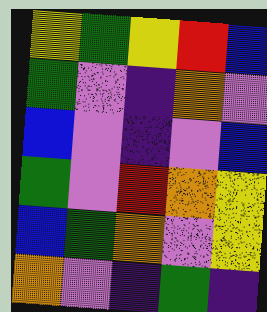[["yellow", "green", "yellow", "red", "blue"], ["green", "violet", "indigo", "orange", "violet"], ["blue", "violet", "indigo", "violet", "blue"], ["green", "violet", "red", "orange", "yellow"], ["blue", "green", "orange", "violet", "yellow"], ["orange", "violet", "indigo", "green", "indigo"]]